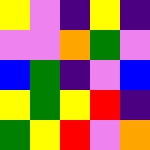[["yellow", "violet", "indigo", "yellow", "indigo"], ["violet", "violet", "orange", "green", "violet"], ["blue", "green", "indigo", "violet", "blue"], ["yellow", "green", "yellow", "red", "indigo"], ["green", "yellow", "red", "violet", "orange"]]